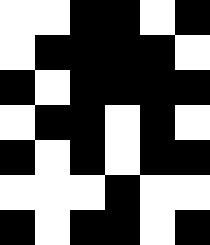[["white", "white", "black", "black", "white", "black"], ["white", "black", "black", "black", "black", "white"], ["black", "white", "black", "black", "black", "black"], ["white", "black", "black", "white", "black", "white"], ["black", "white", "black", "white", "black", "black"], ["white", "white", "white", "black", "white", "white"], ["black", "white", "black", "black", "white", "black"]]